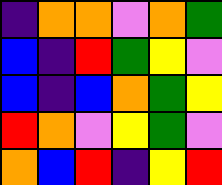[["indigo", "orange", "orange", "violet", "orange", "green"], ["blue", "indigo", "red", "green", "yellow", "violet"], ["blue", "indigo", "blue", "orange", "green", "yellow"], ["red", "orange", "violet", "yellow", "green", "violet"], ["orange", "blue", "red", "indigo", "yellow", "red"]]